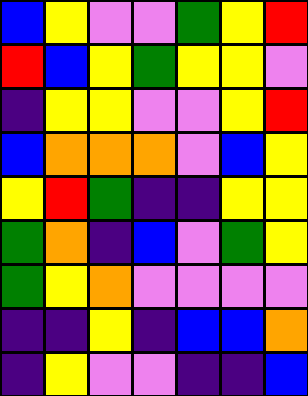[["blue", "yellow", "violet", "violet", "green", "yellow", "red"], ["red", "blue", "yellow", "green", "yellow", "yellow", "violet"], ["indigo", "yellow", "yellow", "violet", "violet", "yellow", "red"], ["blue", "orange", "orange", "orange", "violet", "blue", "yellow"], ["yellow", "red", "green", "indigo", "indigo", "yellow", "yellow"], ["green", "orange", "indigo", "blue", "violet", "green", "yellow"], ["green", "yellow", "orange", "violet", "violet", "violet", "violet"], ["indigo", "indigo", "yellow", "indigo", "blue", "blue", "orange"], ["indigo", "yellow", "violet", "violet", "indigo", "indigo", "blue"]]